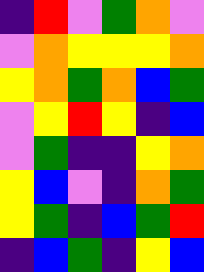[["indigo", "red", "violet", "green", "orange", "violet"], ["violet", "orange", "yellow", "yellow", "yellow", "orange"], ["yellow", "orange", "green", "orange", "blue", "green"], ["violet", "yellow", "red", "yellow", "indigo", "blue"], ["violet", "green", "indigo", "indigo", "yellow", "orange"], ["yellow", "blue", "violet", "indigo", "orange", "green"], ["yellow", "green", "indigo", "blue", "green", "red"], ["indigo", "blue", "green", "indigo", "yellow", "blue"]]